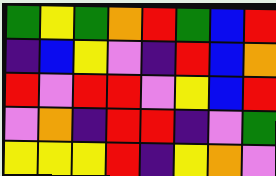[["green", "yellow", "green", "orange", "red", "green", "blue", "red"], ["indigo", "blue", "yellow", "violet", "indigo", "red", "blue", "orange"], ["red", "violet", "red", "red", "violet", "yellow", "blue", "red"], ["violet", "orange", "indigo", "red", "red", "indigo", "violet", "green"], ["yellow", "yellow", "yellow", "red", "indigo", "yellow", "orange", "violet"]]